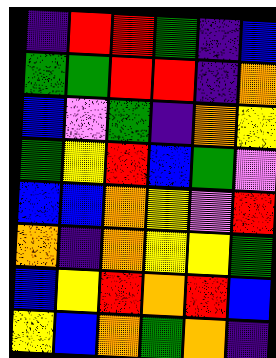[["indigo", "red", "red", "green", "indigo", "blue"], ["green", "green", "red", "red", "indigo", "orange"], ["blue", "violet", "green", "indigo", "orange", "yellow"], ["green", "yellow", "red", "blue", "green", "violet"], ["blue", "blue", "orange", "yellow", "violet", "red"], ["orange", "indigo", "orange", "yellow", "yellow", "green"], ["blue", "yellow", "red", "orange", "red", "blue"], ["yellow", "blue", "orange", "green", "orange", "indigo"]]